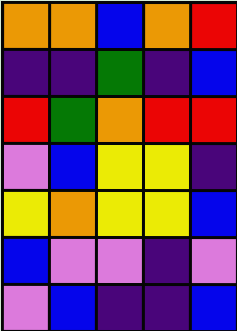[["orange", "orange", "blue", "orange", "red"], ["indigo", "indigo", "green", "indigo", "blue"], ["red", "green", "orange", "red", "red"], ["violet", "blue", "yellow", "yellow", "indigo"], ["yellow", "orange", "yellow", "yellow", "blue"], ["blue", "violet", "violet", "indigo", "violet"], ["violet", "blue", "indigo", "indigo", "blue"]]